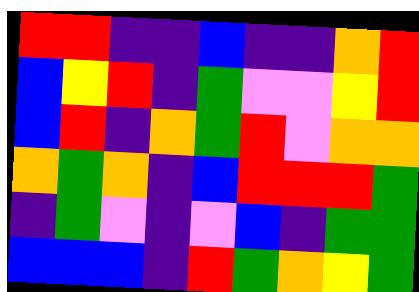[["red", "red", "indigo", "indigo", "blue", "indigo", "indigo", "orange", "red"], ["blue", "yellow", "red", "indigo", "green", "violet", "violet", "yellow", "red"], ["blue", "red", "indigo", "orange", "green", "red", "violet", "orange", "orange"], ["orange", "green", "orange", "indigo", "blue", "red", "red", "red", "green"], ["indigo", "green", "violet", "indigo", "violet", "blue", "indigo", "green", "green"], ["blue", "blue", "blue", "indigo", "red", "green", "orange", "yellow", "green"]]